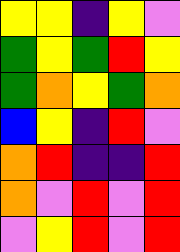[["yellow", "yellow", "indigo", "yellow", "violet"], ["green", "yellow", "green", "red", "yellow"], ["green", "orange", "yellow", "green", "orange"], ["blue", "yellow", "indigo", "red", "violet"], ["orange", "red", "indigo", "indigo", "red"], ["orange", "violet", "red", "violet", "red"], ["violet", "yellow", "red", "violet", "red"]]